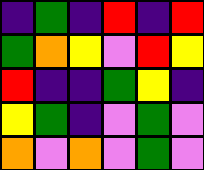[["indigo", "green", "indigo", "red", "indigo", "red"], ["green", "orange", "yellow", "violet", "red", "yellow"], ["red", "indigo", "indigo", "green", "yellow", "indigo"], ["yellow", "green", "indigo", "violet", "green", "violet"], ["orange", "violet", "orange", "violet", "green", "violet"]]